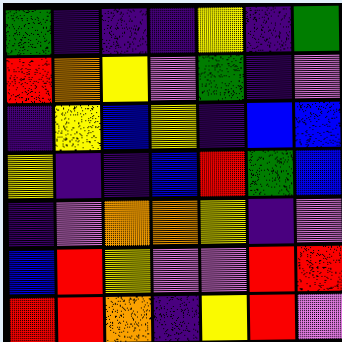[["green", "indigo", "indigo", "indigo", "yellow", "indigo", "green"], ["red", "orange", "yellow", "violet", "green", "indigo", "violet"], ["indigo", "yellow", "blue", "yellow", "indigo", "blue", "blue"], ["yellow", "indigo", "indigo", "blue", "red", "green", "blue"], ["indigo", "violet", "orange", "orange", "yellow", "indigo", "violet"], ["blue", "red", "yellow", "violet", "violet", "red", "red"], ["red", "red", "orange", "indigo", "yellow", "red", "violet"]]